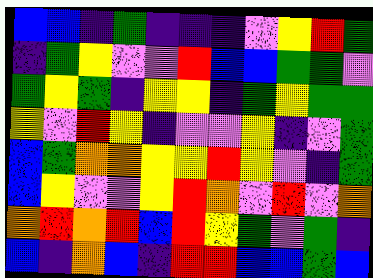[["blue", "blue", "indigo", "green", "indigo", "indigo", "indigo", "violet", "yellow", "red", "green"], ["indigo", "green", "yellow", "violet", "violet", "red", "blue", "blue", "green", "green", "violet"], ["green", "yellow", "green", "indigo", "yellow", "yellow", "indigo", "green", "yellow", "green", "green"], ["yellow", "violet", "red", "yellow", "indigo", "violet", "violet", "yellow", "indigo", "violet", "green"], ["blue", "green", "orange", "orange", "yellow", "yellow", "red", "yellow", "violet", "indigo", "green"], ["blue", "yellow", "violet", "violet", "yellow", "red", "orange", "violet", "red", "violet", "orange"], ["orange", "red", "orange", "red", "blue", "red", "yellow", "green", "violet", "green", "indigo"], ["blue", "indigo", "orange", "blue", "indigo", "red", "red", "blue", "blue", "green", "blue"]]